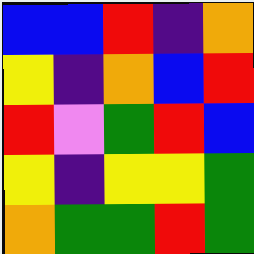[["blue", "blue", "red", "indigo", "orange"], ["yellow", "indigo", "orange", "blue", "red"], ["red", "violet", "green", "red", "blue"], ["yellow", "indigo", "yellow", "yellow", "green"], ["orange", "green", "green", "red", "green"]]